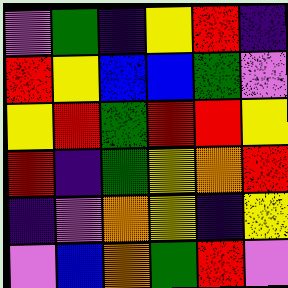[["violet", "green", "indigo", "yellow", "red", "indigo"], ["red", "yellow", "blue", "blue", "green", "violet"], ["yellow", "red", "green", "red", "red", "yellow"], ["red", "indigo", "green", "yellow", "orange", "red"], ["indigo", "violet", "orange", "yellow", "indigo", "yellow"], ["violet", "blue", "orange", "green", "red", "violet"]]